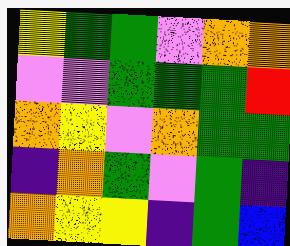[["yellow", "green", "green", "violet", "orange", "orange"], ["violet", "violet", "green", "green", "green", "red"], ["orange", "yellow", "violet", "orange", "green", "green"], ["indigo", "orange", "green", "violet", "green", "indigo"], ["orange", "yellow", "yellow", "indigo", "green", "blue"]]